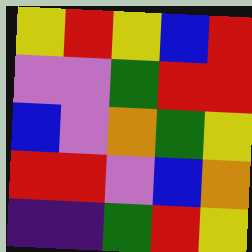[["yellow", "red", "yellow", "blue", "red"], ["violet", "violet", "green", "red", "red"], ["blue", "violet", "orange", "green", "yellow"], ["red", "red", "violet", "blue", "orange"], ["indigo", "indigo", "green", "red", "yellow"]]